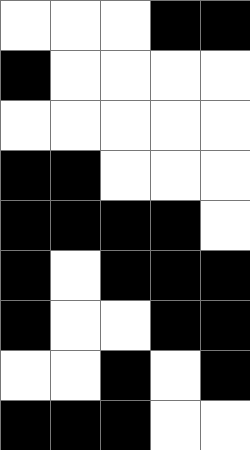[["white", "white", "white", "black", "black"], ["black", "white", "white", "white", "white"], ["white", "white", "white", "white", "white"], ["black", "black", "white", "white", "white"], ["black", "black", "black", "black", "white"], ["black", "white", "black", "black", "black"], ["black", "white", "white", "black", "black"], ["white", "white", "black", "white", "black"], ["black", "black", "black", "white", "white"]]